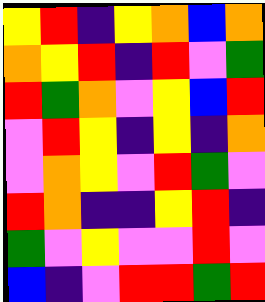[["yellow", "red", "indigo", "yellow", "orange", "blue", "orange"], ["orange", "yellow", "red", "indigo", "red", "violet", "green"], ["red", "green", "orange", "violet", "yellow", "blue", "red"], ["violet", "red", "yellow", "indigo", "yellow", "indigo", "orange"], ["violet", "orange", "yellow", "violet", "red", "green", "violet"], ["red", "orange", "indigo", "indigo", "yellow", "red", "indigo"], ["green", "violet", "yellow", "violet", "violet", "red", "violet"], ["blue", "indigo", "violet", "red", "red", "green", "red"]]